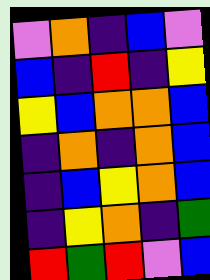[["violet", "orange", "indigo", "blue", "violet"], ["blue", "indigo", "red", "indigo", "yellow"], ["yellow", "blue", "orange", "orange", "blue"], ["indigo", "orange", "indigo", "orange", "blue"], ["indigo", "blue", "yellow", "orange", "blue"], ["indigo", "yellow", "orange", "indigo", "green"], ["red", "green", "red", "violet", "blue"]]